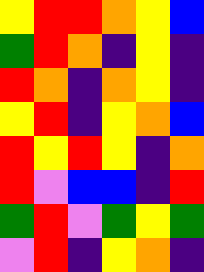[["yellow", "red", "red", "orange", "yellow", "blue"], ["green", "red", "orange", "indigo", "yellow", "indigo"], ["red", "orange", "indigo", "orange", "yellow", "indigo"], ["yellow", "red", "indigo", "yellow", "orange", "blue"], ["red", "yellow", "red", "yellow", "indigo", "orange"], ["red", "violet", "blue", "blue", "indigo", "red"], ["green", "red", "violet", "green", "yellow", "green"], ["violet", "red", "indigo", "yellow", "orange", "indigo"]]